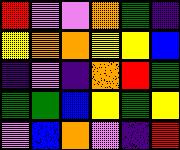[["red", "violet", "violet", "orange", "green", "indigo"], ["yellow", "orange", "orange", "yellow", "yellow", "blue"], ["indigo", "violet", "indigo", "orange", "red", "green"], ["green", "green", "blue", "yellow", "green", "yellow"], ["violet", "blue", "orange", "violet", "indigo", "red"]]